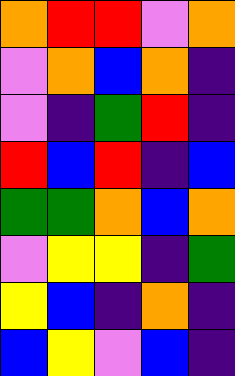[["orange", "red", "red", "violet", "orange"], ["violet", "orange", "blue", "orange", "indigo"], ["violet", "indigo", "green", "red", "indigo"], ["red", "blue", "red", "indigo", "blue"], ["green", "green", "orange", "blue", "orange"], ["violet", "yellow", "yellow", "indigo", "green"], ["yellow", "blue", "indigo", "orange", "indigo"], ["blue", "yellow", "violet", "blue", "indigo"]]